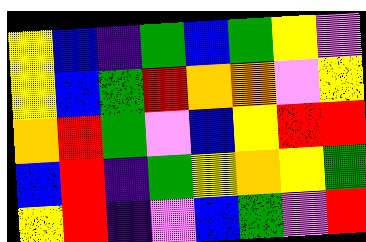[["yellow", "blue", "indigo", "green", "blue", "green", "yellow", "violet"], ["yellow", "blue", "green", "red", "orange", "orange", "violet", "yellow"], ["orange", "red", "green", "violet", "blue", "yellow", "red", "red"], ["blue", "red", "indigo", "green", "yellow", "orange", "yellow", "green"], ["yellow", "red", "indigo", "violet", "blue", "green", "violet", "red"]]